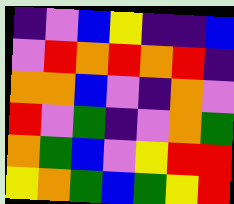[["indigo", "violet", "blue", "yellow", "indigo", "indigo", "blue"], ["violet", "red", "orange", "red", "orange", "red", "indigo"], ["orange", "orange", "blue", "violet", "indigo", "orange", "violet"], ["red", "violet", "green", "indigo", "violet", "orange", "green"], ["orange", "green", "blue", "violet", "yellow", "red", "red"], ["yellow", "orange", "green", "blue", "green", "yellow", "red"]]